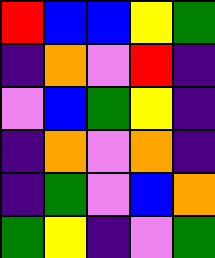[["red", "blue", "blue", "yellow", "green"], ["indigo", "orange", "violet", "red", "indigo"], ["violet", "blue", "green", "yellow", "indigo"], ["indigo", "orange", "violet", "orange", "indigo"], ["indigo", "green", "violet", "blue", "orange"], ["green", "yellow", "indigo", "violet", "green"]]